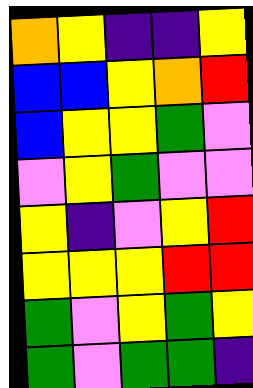[["orange", "yellow", "indigo", "indigo", "yellow"], ["blue", "blue", "yellow", "orange", "red"], ["blue", "yellow", "yellow", "green", "violet"], ["violet", "yellow", "green", "violet", "violet"], ["yellow", "indigo", "violet", "yellow", "red"], ["yellow", "yellow", "yellow", "red", "red"], ["green", "violet", "yellow", "green", "yellow"], ["green", "violet", "green", "green", "indigo"]]